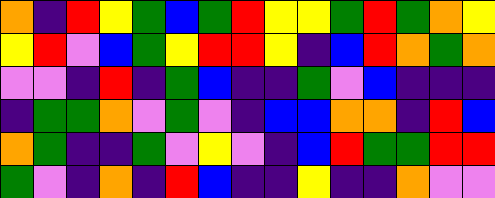[["orange", "indigo", "red", "yellow", "green", "blue", "green", "red", "yellow", "yellow", "green", "red", "green", "orange", "yellow"], ["yellow", "red", "violet", "blue", "green", "yellow", "red", "red", "yellow", "indigo", "blue", "red", "orange", "green", "orange"], ["violet", "violet", "indigo", "red", "indigo", "green", "blue", "indigo", "indigo", "green", "violet", "blue", "indigo", "indigo", "indigo"], ["indigo", "green", "green", "orange", "violet", "green", "violet", "indigo", "blue", "blue", "orange", "orange", "indigo", "red", "blue"], ["orange", "green", "indigo", "indigo", "green", "violet", "yellow", "violet", "indigo", "blue", "red", "green", "green", "red", "red"], ["green", "violet", "indigo", "orange", "indigo", "red", "blue", "indigo", "indigo", "yellow", "indigo", "indigo", "orange", "violet", "violet"]]